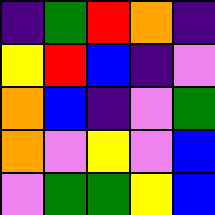[["indigo", "green", "red", "orange", "indigo"], ["yellow", "red", "blue", "indigo", "violet"], ["orange", "blue", "indigo", "violet", "green"], ["orange", "violet", "yellow", "violet", "blue"], ["violet", "green", "green", "yellow", "blue"]]